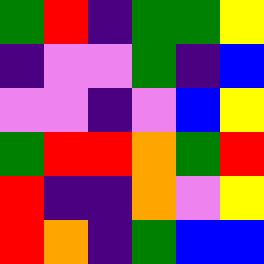[["green", "red", "indigo", "green", "green", "yellow"], ["indigo", "violet", "violet", "green", "indigo", "blue"], ["violet", "violet", "indigo", "violet", "blue", "yellow"], ["green", "red", "red", "orange", "green", "red"], ["red", "indigo", "indigo", "orange", "violet", "yellow"], ["red", "orange", "indigo", "green", "blue", "blue"]]